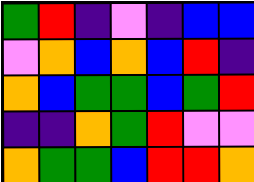[["green", "red", "indigo", "violet", "indigo", "blue", "blue"], ["violet", "orange", "blue", "orange", "blue", "red", "indigo"], ["orange", "blue", "green", "green", "blue", "green", "red"], ["indigo", "indigo", "orange", "green", "red", "violet", "violet"], ["orange", "green", "green", "blue", "red", "red", "orange"]]